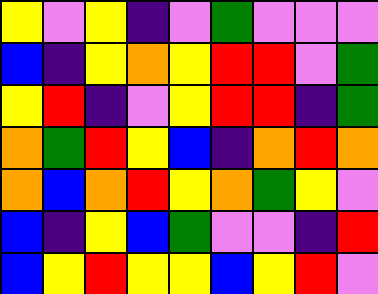[["yellow", "violet", "yellow", "indigo", "violet", "green", "violet", "violet", "violet"], ["blue", "indigo", "yellow", "orange", "yellow", "red", "red", "violet", "green"], ["yellow", "red", "indigo", "violet", "yellow", "red", "red", "indigo", "green"], ["orange", "green", "red", "yellow", "blue", "indigo", "orange", "red", "orange"], ["orange", "blue", "orange", "red", "yellow", "orange", "green", "yellow", "violet"], ["blue", "indigo", "yellow", "blue", "green", "violet", "violet", "indigo", "red"], ["blue", "yellow", "red", "yellow", "yellow", "blue", "yellow", "red", "violet"]]